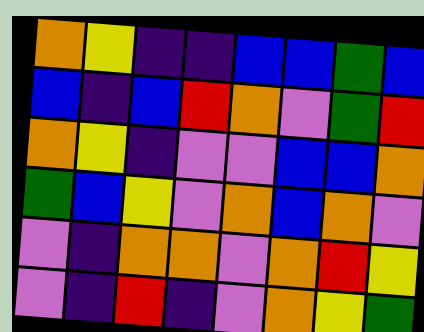[["orange", "yellow", "indigo", "indigo", "blue", "blue", "green", "blue"], ["blue", "indigo", "blue", "red", "orange", "violet", "green", "red"], ["orange", "yellow", "indigo", "violet", "violet", "blue", "blue", "orange"], ["green", "blue", "yellow", "violet", "orange", "blue", "orange", "violet"], ["violet", "indigo", "orange", "orange", "violet", "orange", "red", "yellow"], ["violet", "indigo", "red", "indigo", "violet", "orange", "yellow", "green"]]